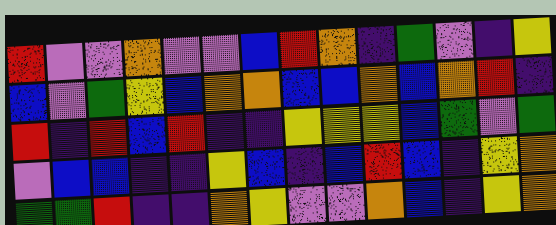[["red", "violet", "violet", "orange", "violet", "violet", "blue", "red", "orange", "indigo", "green", "violet", "indigo", "yellow"], ["blue", "violet", "green", "yellow", "blue", "orange", "orange", "blue", "blue", "orange", "blue", "orange", "red", "indigo"], ["red", "indigo", "red", "blue", "red", "indigo", "indigo", "yellow", "yellow", "yellow", "blue", "green", "violet", "green"], ["violet", "blue", "blue", "indigo", "indigo", "yellow", "blue", "indigo", "blue", "red", "blue", "indigo", "yellow", "orange"], ["green", "green", "red", "indigo", "indigo", "orange", "yellow", "violet", "violet", "orange", "blue", "indigo", "yellow", "orange"]]